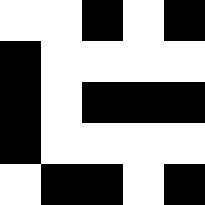[["white", "white", "black", "white", "black"], ["black", "white", "white", "white", "white"], ["black", "white", "black", "black", "black"], ["black", "white", "white", "white", "white"], ["white", "black", "black", "white", "black"]]